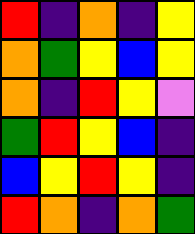[["red", "indigo", "orange", "indigo", "yellow"], ["orange", "green", "yellow", "blue", "yellow"], ["orange", "indigo", "red", "yellow", "violet"], ["green", "red", "yellow", "blue", "indigo"], ["blue", "yellow", "red", "yellow", "indigo"], ["red", "orange", "indigo", "orange", "green"]]